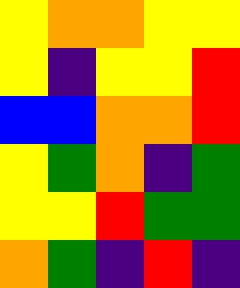[["yellow", "orange", "orange", "yellow", "yellow"], ["yellow", "indigo", "yellow", "yellow", "red"], ["blue", "blue", "orange", "orange", "red"], ["yellow", "green", "orange", "indigo", "green"], ["yellow", "yellow", "red", "green", "green"], ["orange", "green", "indigo", "red", "indigo"]]